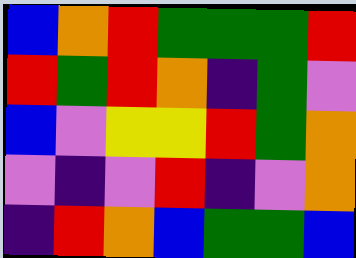[["blue", "orange", "red", "green", "green", "green", "red"], ["red", "green", "red", "orange", "indigo", "green", "violet"], ["blue", "violet", "yellow", "yellow", "red", "green", "orange"], ["violet", "indigo", "violet", "red", "indigo", "violet", "orange"], ["indigo", "red", "orange", "blue", "green", "green", "blue"]]